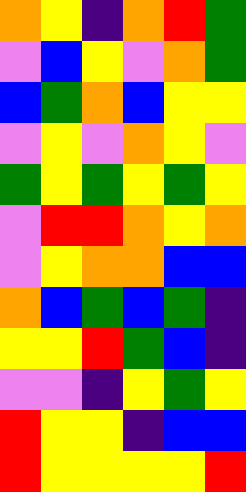[["orange", "yellow", "indigo", "orange", "red", "green"], ["violet", "blue", "yellow", "violet", "orange", "green"], ["blue", "green", "orange", "blue", "yellow", "yellow"], ["violet", "yellow", "violet", "orange", "yellow", "violet"], ["green", "yellow", "green", "yellow", "green", "yellow"], ["violet", "red", "red", "orange", "yellow", "orange"], ["violet", "yellow", "orange", "orange", "blue", "blue"], ["orange", "blue", "green", "blue", "green", "indigo"], ["yellow", "yellow", "red", "green", "blue", "indigo"], ["violet", "violet", "indigo", "yellow", "green", "yellow"], ["red", "yellow", "yellow", "indigo", "blue", "blue"], ["red", "yellow", "yellow", "yellow", "yellow", "red"]]